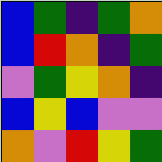[["blue", "green", "indigo", "green", "orange"], ["blue", "red", "orange", "indigo", "green"], ["violet", "green", "yellow", "orange", "indigo"], ["blue", "yellow", "blue", "violet", "violet"], ["orange", "violet", "red", "yellow", "green"]]